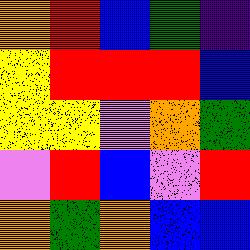[["orange", "red", "blue", "green", "indigo"], ["yellow", "red", "red", "red", "blue"], ["yellow", "yellow", "violet", "orange", "green"], ["violet", "red", "blue", "violet", "red"], ["orange", "green", "orange", "blue", "blue"]]